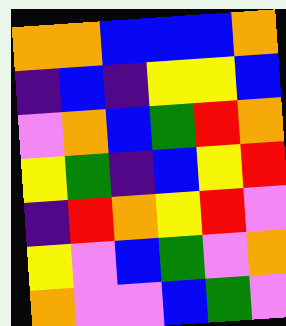[["orange", "orange", "blue", "blue", "blue", "orange"], ["indigo", "blue", "indigo", "yellow", "yellow", "blue"], ["violet", "orange", "blue", "green", "red", "orange"], ["yellow", "green", "indigo", "blue", "yellow", "red"], ["indigo", "red", "orange", "yellow", "red", "violet"], ["yellow", "violet", "blue", "green", "violet", "orange"], ["orange", "violet", "violet", "blue", "green", "violet"]]